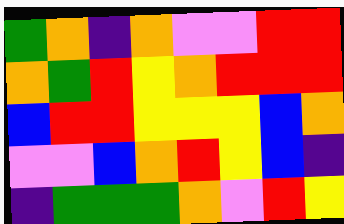[["green", "orange", "indigo", "orange", "violet", "violet", "red", "red"], ["orange", "green", "red", "yellow", "orange", "red", "red", "red"], ["blue", "red", "red", "yellow", "yellow", "yellow", "blue", "orange"], ["violet", "violet", "blue", "orange", "red", "yellow", "blue", "indigo"], ["indigo", "green", "green", "green", "orange", "violet", "red", "yellow"]]